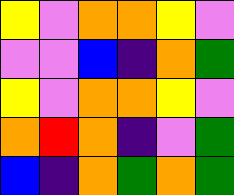[["yellow", "violet", "orange", "orange", "yellow", "violet"], ["violet", "violet", "blue", "indigo", "orange", "green"], ["yellow", "violet", "orange", "orange", "yellow", "violet"], ["orange", "red", "orange", "indigo", "violet", "green"], ["blue", "indigo", "orange", "green", "orange", "green"]]